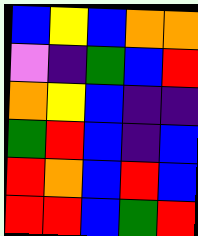[["blue", "yellow", "blue", "orange", "orange"], ["violet", "indigo", "green", "blue", "red"], ["orange", "yellow", "blue", "indigo", "indigo"], ["green", "red", "blue", "indigo", "blue"], ["red", "orange", "blue", "red", "blue"], ["red", "red", "blue", "green", "red"]]